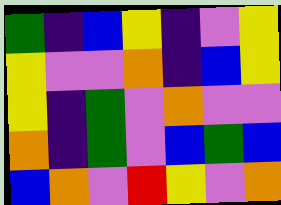[["green", "indigo", "blue", "yellow", "indigo", "violet", "yellow"], ["yellow", "violet", "violet", "orange", "indigo", "blue", "yellow"], ["yellow", "indigo", "green", "violet", "orange", "violet", "violet"], ["orange", "indigo", "green", "violet", "blue", "green", "blue"], ["blue", "orange", "violet", "red", "yellow", "violet", "orange"]]